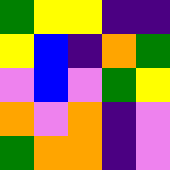[["green", "yellow", "yellow", "indigo", "indigo"], ["yellow", "blue", "indigo", "orange", "green"], ["violet", "blue", "violet", "green", "yellow"], ["orange", "violet", "orange", "indigo", "violet"], ["green", "orange", "orange", "indigo", "violet"]]